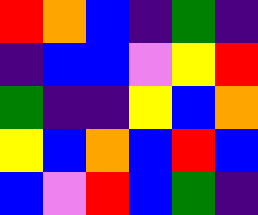[["red", "orange", "blue", "indigo", "green", "indigo"], ["indigo", "blue", "blue", "violet", "yellow", "red"], ["green", "indigo", "indigo", "yellow", "blue", "orange"], ["yellow", "blue", "orange", "blue", "red", "blue"], ["blue", "violet", "red", "blue", "green", "indigo"]]